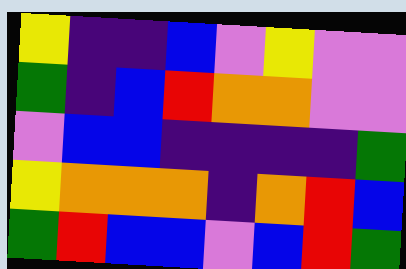[["yellow", "indigo", "indigo", "blue", "violet", "yellow", "violet", "violet"], ["green", "indigo", "blue", "red", "orange", "orange", "violet", "violet"], ["violet", "blue", "blue", "indigo", "indigo", "indigo", "indigo", "green"], ["yellow", "orange", "orange", "orange", "indigo", "orange", "red", "blue"], ["green", "red", "blue", "blue", "violet", "blue", "red", "green"]]